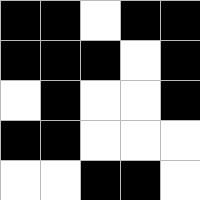[["black", "black", "white", "black", "black"], ["black", "black", "black", "white", "black"], ["white", "black", "white", "white", "black"], ["black", "black", "white", "white", "white"], ["white", "white", "black", "black", "white"]]